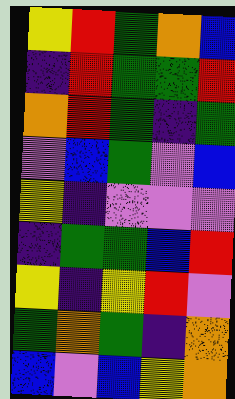[["yellow", "red", "green", "orange", "blue"], ["indigo", "red", "green", "green", "red"], ["orange", "red", "green", "indigo", "green"], ["violet", "blue", "green", "violet", "blue"], ["yellow", "indigo", "violet", "violet", "violet"], ["indigo", "green", "green", "blue", "red"], ["yellow", "indigo", "yellow", "red", "violet"], ["green", "orange", "green", "indigo", "orange"], ["blue", "violet", "blue", "yellow", "orange"]]